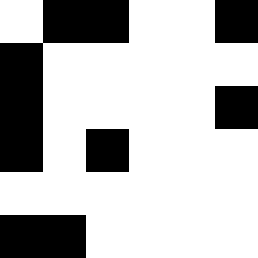[["white", "black", "black", "white", "white", "black"], ["black", "white", "white", "white", "white", "white"], ["black", "white", "white", "white", "white", "black"], ["black", "white", "black", "white", "white", "white"], ["white", "white", "white", "white", "white", "white"], ["black", "black", "white", "white", "white", "white"]]